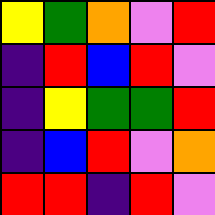[["yellow", "green", "orange", "violet", "red"], ["indigo", "red", "blue", "red", "violet"], ["indigo", "yellow", "green", "green", "red"], ["indigo", "blue", "red", "violet", "orange"], ["red", "red", "indigo", "red", "violet"]]